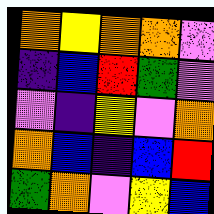[["orange", "yellow", "orange", "orange", "violet"], ["indigo", "blue", "red", "green", "violet"], ["violet", "indigo", "yellow", "violet", "orange"], ["orange", "blue", "indigo", "blue", "red"], ["green", "orange", "violet", "yellow", "blue"]]